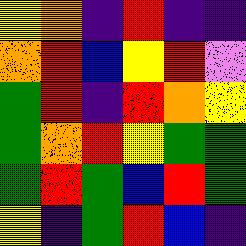[["yellow", "orange", "indigo", "red", "indigo", "indigo"], ["orange", "red", "blue", "yellow", "red", "violet"], ["green", "red", "indigo", "red", "orange", "yellow"], ["green", "orange", "red", "yellow", "green", "green"], ["green", "red", "green", "blue", "red", "green"], ["yellow", "indigo", "green", "red", "blue", "indigo"]]